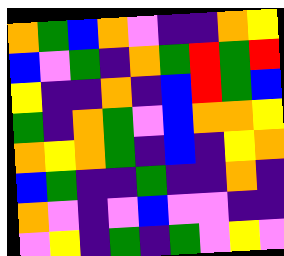[["orange", "green", "blue", "orange", "violet", "indigo", "indigo", "orange", "yellow"], ["blue", "violet", "green", "indigo", "orange", "green", "red", "green", "red"], ["yellow", "indigo", "indigo", "orange", "indigo", "blue", "red", "green", "blue"], ["green", "indigo", "orange", "green", "violet", "blue", "orange", "orange", "yellow"], ["orange", "yellow", "orange", "green", "indigo", "blue", "indigo", "yellow", "orange"], ["blue", "green", "indigo", "indigo", "green", "indigo", "indigo", "orange", "indigo"], ["orange", "violet", "indigo", "violet", "blue", "violet", "violet", "indigo", "indigo"], ["violet", "yellow", "indigo", "green", "indigo", "green", "violet", "yellow", "violet"]]